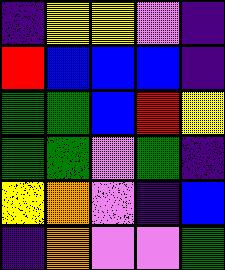[["indigo", "yellow", "yellow", "violet", "indigo"], ["red", "blue", "blue", "blue", "indigo"], ["green", "green", "blue", "red", "yellow"], ["green", "green", "violet", "green", "indigo"], ["yellow", "orange", "violet", "indigo", "blue"], ["indigo", "orange", "violet", "violet", "green"]]